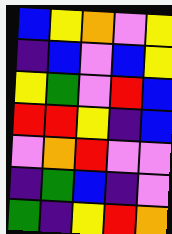[["blue", "yellow", "orange", "violet", "yellow"], ["indigo", "blue", "violet", "blue", "yellow"], ["yellow", "green", "violet", "red", "blue"], ["red", "red", "yellow", "indigo", "blue"], ["violet", "orange", "red", "violet", "violet"], ["indigo", "green", "blue", "indigo", "violet"], ["green", "indigo", "yellow", "red", "orange"]]